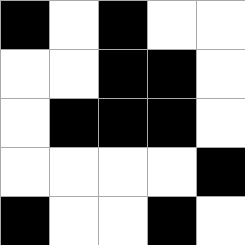[["black", "white", "black", "white", "white"], ["white", "white", "black", "black", "white"], ["white", "black", "black", "black", "white"], ["white", "white", "white", "white", "black"], ["black", "white", "white", "black", "white"]]